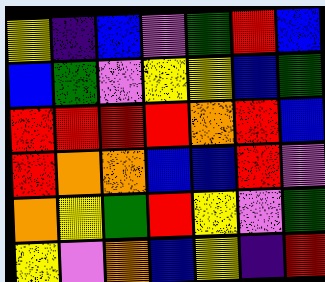[["yellow", "indigo", "blue", "violet", "green", "red", "blue"], ["blue", "green", "violet", "yellow", "yellow", "blue", "green"], ["red", "red", "red", "red", "orange", "red", "blue"], ["red", "orange", "orange", "blue", "blue", "red", "violet"], ["orange", "yellow", "green", "red", "yellow", "violet", "green"], ["yellow", "violet", "orange", "blue", "yellow", "indigo", "red"]]